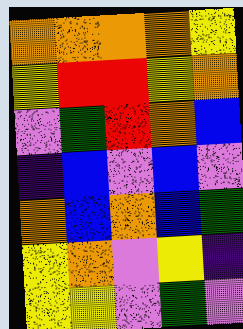[["orange", "orange", "orange", "orange", "yellow"], ["yellow", "red", "red", "yellow", "orange"], ["violet", "green", "red", "orange", "blue"], ["indigo", "blue", "violet", "blue", "violet"], ["orange", "blue", "orange", "blue", "green"], ["yellow", "orange", "violet", "yellow", "indigo"], ["yellow", "yellow", "violet", "green", "violet"]]